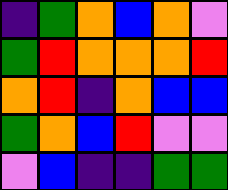[["indigo", "green", "orange", "blue", "orange", "violet"], ["green", "red", "orange", "orange", "orange", "red"], ["orange", "red", "indigo", "orange", "blue", "blue"], ["green", "orange", "blue", "red", "violet", "violet"], ["violet", "blue", "indigo", "indigo", "green", "green"]]